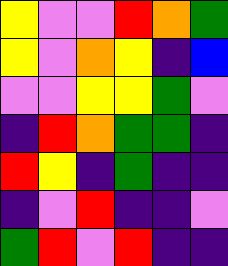[["yellow", "violet", "violet", "red", "orange", "green"], ["yellow", "violet", "orange", "yellow", "indigo", "blue"], ["violet", "violet", "yellow", "yellow", "green", "violet"], ["indigo", "red", "orange", "green", "green", "indigo"], ["red", "yellow", "indigo", "green", "indigo", "indigo"], ["indigo", "violet", "red", "indigo", "indigo", "violet"], ["green", "red", "violet", "red", "indigo", "indigo"]]